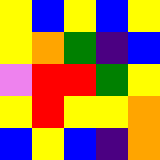[["yellow", "blue", "yellow", "blue", "yellow"], ["yellow", "orange", "green", "indigo", "blue"], ["violet", "red", "red", "green", "yellow"], ["yellow", "red", "yellow", "yellow", "orange"], ["blue", "yellow", "blue", "indigo", "orange"]]